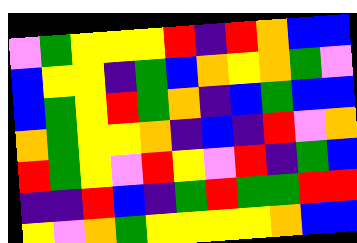[["violet", "green", "yellow", "yellow", "yellow", "red", "indigo", "red", "orange", "blue", "blue"], ["blue", "yellow", "yellow", "indigo", "green", "blue", "orange", "yellow", "orange", "green", "violet"], ["blue", "green", "yellow", "red", "green", "orange", "indigo", "blue", "green", "blue", "blue"], ["orange", "green", "yellow", "yellow", "orange", "indigo", "blue", "indigo", "red", "violet", "orange"], ["red", "green", "yellow", "violet", "red", "yellow", "violet", "red", "indigo", "green", "blue"], ["indigo", "indigo", "red", "blue", "indigo", "green", "red", "green", "green", "red", "red"], ["yellow", "violet", "orange", "green", "yellow", "yellow", "yellow", "yellow", "orange", "blue", "blue"]]